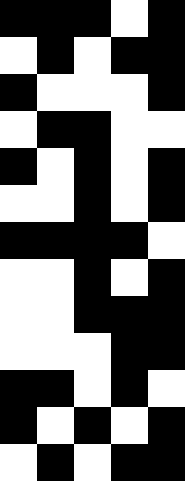[["black", "black", "black", "white", "black"], ["white", "black", "white", "black", "black"], ["black", "white", "white", "white", "black"], ["white", "black", "black", "white", "white"], ["black", "white", "black", "white", "black"], ["white", "white", "black", "white", "black"], ["black", "black", "black", "black", "white"], ["white", "white", "black", "white", "black"], ["white", "white", "black", "black", "black"], ["white", "white", "white", "black", "black"], ["black", "black", "white", "black", "white"], ["black", "white", "black", "white", "black"], ["white", "black", "white", "black", "black"]]